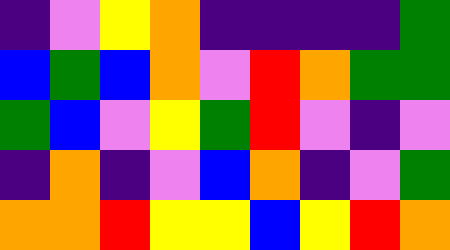[["indigo", "violet", "yellow", "orange", "indigo", "indigo", "indigo", "indigo", "green"], ["blue", "green", "blue", "orange", "violet", "red", "orange", "green", "green"], ["green", "blue", "violet", "yellow", "green", "red", "violet", "indigo", "violet"], ["indigo", "orange", "indigo", "violet", "blue", "orange", "indigo", "violet", "green"], ["orange", "orange", "red", "yellow", "yellow", "blue", "yellow", "red", "orange"]]